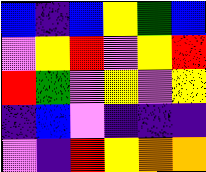[["blue", "indigo", "blue", "yellow", "green", "blue"], ["violet", "yellow", "red", "violet", "yellow", "red"], ["red", "green", "violet", "yellow", "violet", "yellow"], ["indigo", "blue", "violet", "indigo", "indigo", "indigo"], ["violet", "indigo", "red", "yellow", "orange", "orange"]]